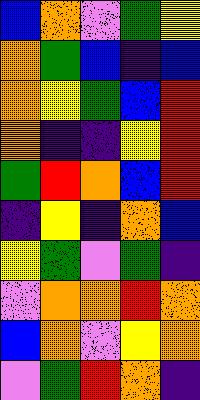[["blue", "orange", "violet", "green", "yellow"], ["orange", "green", "blue", "indigo", "blue"], ["orange", "yellow", "green", "blue", "red"], ["orange", "indigo", "indigo", "yellow", "red"], ["green", "red", "orange", "blue", "red"], ["indigo", "yellow", "indigo", "orange", "blue"], ["yellow", "green", "violet", "green", "indigo"], ["violet", "orange", "orange", "red", "orange"], ["blue", "orange", "violet", "yellow", "orange"], ["violet", "green", "red", "orange", "indigo"]]